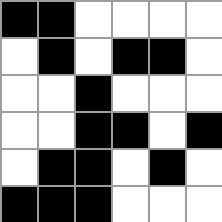[["black", "black", "white", "white", "white", "white"], ["white", "black", "white", "black", "black", "white"], ["white", "white", "black", "white", "white", "white"], ["white", "white", "black", "black", "white", "black"], ["white", "black", "black", "white", "black", "white"], ["black", "black", "black", "white", "white", "white"]]